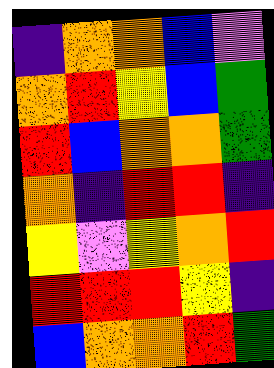[["indigo", "orange", "orange", "blue", "violet"], ["orange", "red", "yellow", "blue", "green"], ["red", "blue", "orange", "orange", "green"], ["orange", "indigo", "red", "red", "indigo"], ["yellow", "violet", "yellow", "orange", "red"], ["red", "red", "red", "yellow", "indigo"], ["blue", "orange", "orange", "red", "green"]]